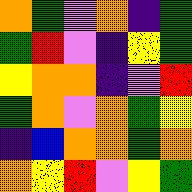[["orange", "green", "violet", "orange", "indigo", "green"], ["green", "red", "violet", "indigo", "yellow", "green"], ["yellow", "orange", "orange", "indigo", "violet", "red"], ["green", "orange", "violet", "orange", "green", "yellow"], ["indigo", "blue", "orange", "orange", "green", "orange"], ["orange", "yellow", "red", "violet", "yellow", "green"]]